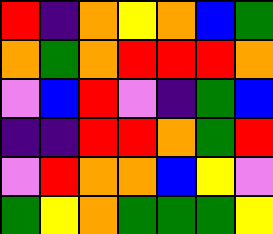[["red", "indigo", "orange", "yellow", "orange", "blue", "green"], ["orange", "green", "orange", "red", "red", "red", "orange"], ["violet", "blue", "red", "violet", "indigo", "green", "blue"], ["indigo", "indigo", "red", "red", "orange", "green", "red"], ["violet", "red", "orange", "orange", "blue", "yellow", "violet"], ["green", "yellow", "orange", "green", "green", "green", "yellow"]]